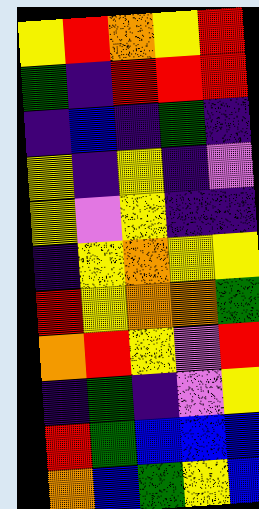[["yellow", "red", "orange", "yellow", "red"], ["green", "indigo", "red", "red", "red"], ["indigo", "blue", "indigo", "green", "indigo"], ["yellow", "indigo", "yellow", "indigo", "violet"], ["yellow", "violet", "yellow", "indigo", "indigo"], ["indigo", "yellow", "orange", "yellow", "yellow"], ["red", "yellow", "orange", "orange", "green"], ["orange", "red", "yellow", "violet", "red"], ["indigo", "green", "indigo", "violet", "yellow"], ["red", "green", "blue", "blue", "blue"], ["orange", "blue", "green", "yellow", "blue"]]